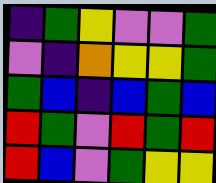[["indigo", "green", "yellow", "violet", "violet", "green"], ["violet", "indigo", "orange", "yellow", "yellow", "green"], ["green", "blue", "indigo", "blue", "green", "blue"], ["red", "green", "violet", "red", "green", "red"], ["red", "blue", "violet", "green", "yellow", "yellow"]]